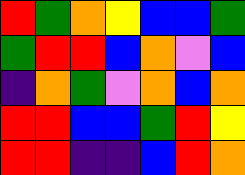[["red", "green", "orange", "yellow", "blue", "blue", "green"], ["green", "red", "red", "blue", "orange", "violet", "blue"], ["indigo", "orange", "green", "violet", "orange", "blue", "orange"], ["red", "red", "blue", "blue", "green", "red", "yellow"], ["red", "red", "indigo", "indigo", "blue", "red", "orange"]]